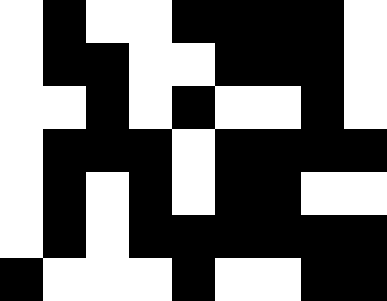[["white", "black", "white", "white", "black", "black", "black", "black", "white"], ["white", "black", "black", "white", "white", "black", "black", "black", "white"], ["white", "white", "black", "white", "black", "white", "white", "black", "white"], ["white", "black", "black", "black", "white", "black", "black", "black", "black"], ["white", "black", "white", "black", "white", "black", "black", "white", "white"], ["white", "black", "white", "black", "black", "black", "black", "black", "black"], ["black", "white", "white", "white", "black", "white", "white", "black", "black"]]